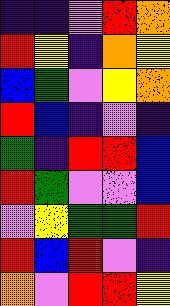[["indigo", "indigo", "violet", "red", "orange"], ["red", "yellow", "indigo", "orange", "yellow"], ["blue", "green", "violet", "yellow", "orange"], ["red", "blue", "indigo", "violet", "indigo"], ["green", "indigo", "red", "red", "blue"], ["red", "green", "violet", "violet", "blue"], ["violet", "yellow", "green", "green", "red"], ["red", "blue", "red", "violet", "indigo"], ["orange", "violet", "red", "red", "yellow"]]